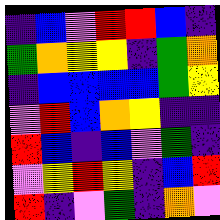[["indigo", "blue", "violet", "red", "red", "blue", "indigo"], ["green", "orange", "yellow", "yellow", "indigo", "green", "orange"], ["indigo", "blue", "blue", "blue", "blue", "green", "yellow"], ["violet", "red", "blue", "orange", "yellow", "indigo", "indigo"], ["red", "blue", "indigo", "blue", "violet", "green", "indigo"], ["violet", "yellow", "red", "yellow", "indigo", "blue", "red"], ["red", "indigo", "violet", "green", "indigo", "orange", "violet"]]